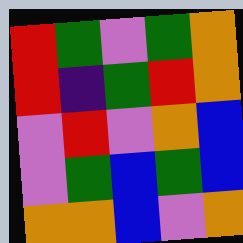[["red", "green", "violet", "green", "orange"], ["red", "indigo", "green", "red", "orange"], ["violet", "red", "violet", "orange", "blue"], ["violet", "green", "blue", "green", "blue"], ["orange", "orange", "blue", "violet", "orange"]]